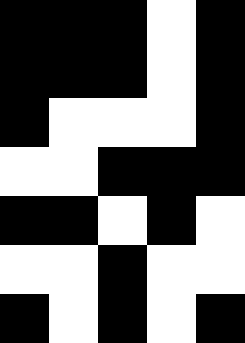[["black", "black", "black", "white", "black"], ["black", "black", "black", "white", "black"], ["black", "white", "white", "white", "black"], ["white", "white", "black", "black", "black"], ["black", "black", "white", "black", "white"], ["white", "white", "black", "white", "white"], ["black", "white", "black", "white", "black"]]